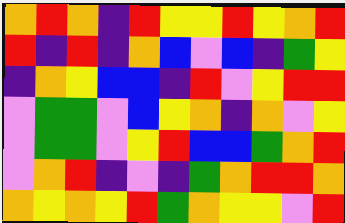[["orange", "red", "orange", "indigo", "red", "yellow", "yellow", "red", "yellow", "orange", "red"], ["red", "indigo", "red", "indigo", "orange", "blue", "violet", "blue", "indigo", "green", "yellow"], ["indigo", "orange", "yellow", "blue", "blue", "indigo", "red", "violet", "yellow", "red", "red"], ["violet", "green", "green", "violet", "blue", "yellow", "orange", "indigo", "orange", "violet", "yellow"], ["violet", "green", "green", "violet", "yellow", "red", "blue", "blue", "green", "orange", "red"], ["violet", "orange", "red", "indigo", "violet", "indigo", "green", "orange", "red", "red", "orange"], ["orange", "yellow", "orange", "yellow", "red", "green", "orange", "yellow", "yellow", "violet", "red"]]